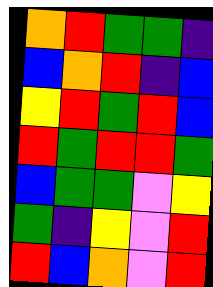[["orange", "red", "green", "green", "indigo"], ["blue", "orange", "red", "indigo", "blue"], ["yellow", "red", "green", "red", "blue"], ["red", "green", "red", "red", "green"], ["blue", "green", "green", "violet", "yellow"], ["green", "indigo", "yellow", "violet", "red"], ["red", "blue", "orange", "violet", "red"]]